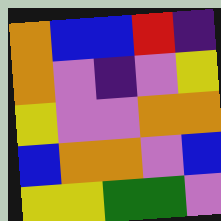[["orange", "blue", "blue", "red", "indigo"], ["orange", "violet", "indigo", "violet", "yellow"], ["yellow", "violet", "violet", "orange", "orange"], ["blue", "orange", "orange", "violet", "blue"], ["yellow", "yellow", "green", "green", "violet"]]